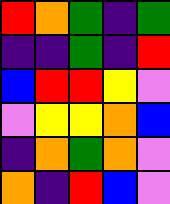[["red", "orange", "green", "indigo", "green"], ["indigo", "indigo", "green", "indigo", "red"], ["blue", "red", "red", "yellow", "violet"], ["violet", "yellow", "yellow", "orange", "blue"], ["indigo", "orange", "green", "orange", "violet"], ["orange", "indigo", "red", "blue", "violet"]]